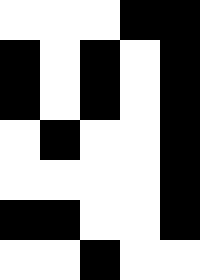[["white", "white", "white", "black", "black"], ["black", "white", "black", "white", "black"], ["black", "white", "black", "white", "black"], ["white", "black", "white", "white", "black"], ["white", "white", "white", "white", "black"], ["black", "black", "white", "white", "black"], ["white", "white", "black", "white", "white"]]